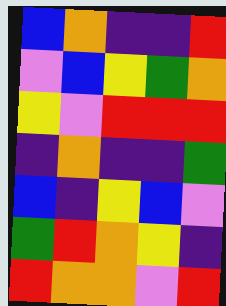[["blue", "orange", "indigo", "indigo", "red"], ["violet", "blue", "yellow", "green", "orange"], ["yellow", "violet", "red", "red", "red"], ["indigo", "orange", "indigo", "indigo", "green"], ["blue", "indigo", "yellow", "blue", "violet"], ["green", "red", "orange", "yellow", "indigo"], ["red", "orange", "orange", "violet", "red"]]